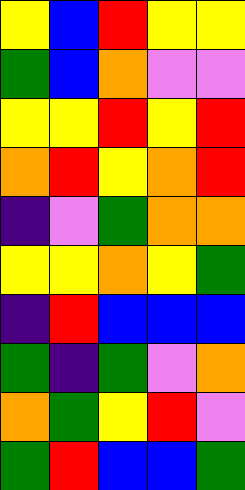[["yellow", "blue", "red", "yellow", "yellow"], ["green", "blue", "orange", "violet", "violet"], ["yellow", "yellow", "red", "yellow", "red"], ["orange", "red", "yellow", "orange", "red"], ["indigo", "violet", "green", "orange", "orange"], ["yellow", "yellow", "orange", "yellow", "green"], ["indigo", "red", "blue", "blue", "blue"], ["green", "indigo", "green", "violet", "orange"], ["orange", "green", "yellow", "red", "violet"], ["green", "red", "blue", "blue", "green"]]